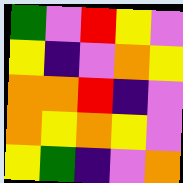[["green", "violet", "red", "yellow", "violet"], ["yellow", "indigo", "violet", "orange", "yellow"], ["orange", "orange", "red", "indigo", "violet"], ["orange", "yellow", "orange", "yellow", "violet"], ["yellow", "green", "indigo", "violet", "orange"]]